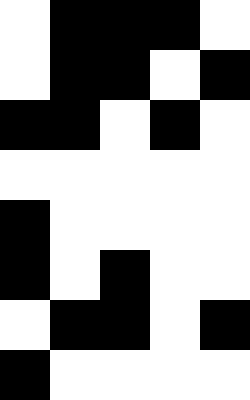[["white", "black", "black", "black", "white"], ["white", "black", "black", "white", "black"], ["black", "black", "white", "black", "white"], ["white", "white", "white", "white", "white"], ["black", "white", "white", "white", "white"], ["black", "white", "black", "white", "white"], ["white", "black", "black", "white", "black"], ["black", "white", "white", "white", "white"]]